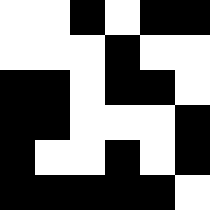[["white", "white", "black", "white", "black", "black"], ["white", "white", "white", "black", "white", "white"], ["black", "black", "white", "black", "black", "white"], ["black", "black", "white", "white", "white", "black"], ["black", "white", "white", "black", "white", "black"], ["black", "black", "black", "black", "black", "white"]]